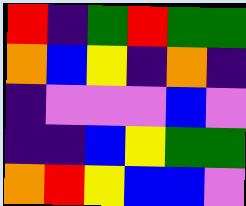[["red", "indigo", "green", "red", "green", "green"], ["orange", "blue", "yellow", "indigo", "orange", "indigo"], ["indigo", "violet", "violet", "violet", "blue", "violet"], ["indigo", "indigo", "blue", "yellow", "green", "green"], ["orange", "red", "yellow", "blue", "blue", "violet"]]